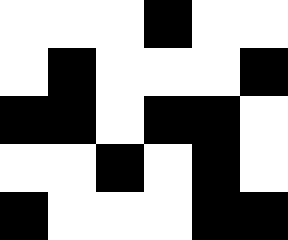[["white", "white", "white", "black", "white", "white"], ["white", "black", "white", "white", "white", "black"], ["black", "black", "white", "black", "black", "white"], ["white", "white", "black", "white", "black", "white"], ["black", "white", "white", "white", "black", "black"]]